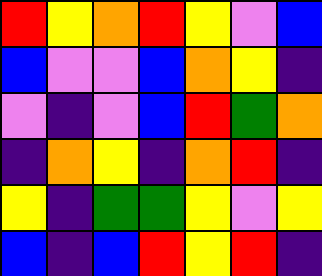[["red", "yellow", "orange", "red", "yellow", "violet", "blue"], ["blue", "violet", "violet", "blue", "orange", "yellow", "indigo"], ["violet", "indigo", "violet", "blue", "red", "green", "orange"], ["indigo", "orange", "yellow", "indigo", "orange", "red", "indigo"], ["yellow", "indigo", "green", "green", "yellow", "violet", "yellow"], ["blue", "indigo", "blue", "red", "yellow", "red", "indigo"]]